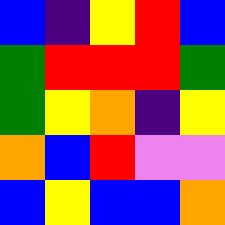[["blue", "indigo", "yellow", "red", "blue"], ["green", "red", "red", "red", "green"], ["green", "yellow", "orange", "indigo", "yellow"], ["orange", "blue", "red", "violet", "violet"], ["blue", "yellow", "blue", "blue", "orange"]]